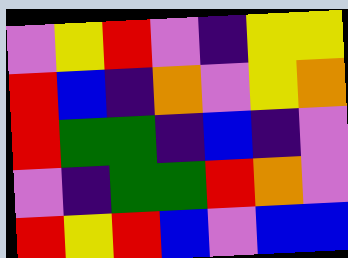[["violet", "yellow", "red", "violet", "indigo", "yellow", "yellow"], ["red", "blue", "indigo", "orange", "violet", "yellow", "orange"], ["red", "green", "green", "indigo", "blue", "indigo", "violet"], ["violet", "indigo", "green", "green", "red", "orange", "violet"], ["red", "yellow", "red", "blue", "violet", "blue", "blue"]]